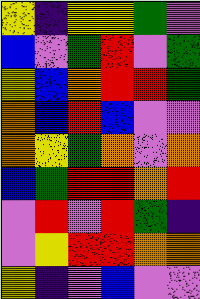[["yellow", "indigo", "yellow", "yellow", "green", "violet"], ["blue", "violet", "green", "red", "violet", "green"], ["yellow", "blue", "orange", "red", "red", "green"], ["orange", "blue", "red", "blue", "violet", "violet"], ["orange", "yellow", "green", "orange", "violet", "orange"], ["blue", "green", "red", "red", "orange", "red"], ["violet", "red", "violet", "red", "green", "indigo"], ["violet", "yellow", "red", "red", "orange", "orange"], ["yellow", "indigo", "violet", "blue", "violet", "violet"]]